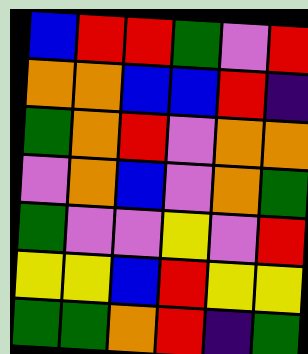[["blue", "red", "red", "green", "violet", "red"], ["orange", "orange", "blue", "blue", "red", "indigo"], ["green", "orange", "red", "violet", "orange", "orange"], ["violet", "orange", "blue", "violet", "orange", "green"], ["green", "violet", "violet", "yellow", "violet", "red"], ["yellow", "yellow", "blue", "red", "yellow", "yellow"], ["green", "green", "orange", "red", "indigo", "green"]]